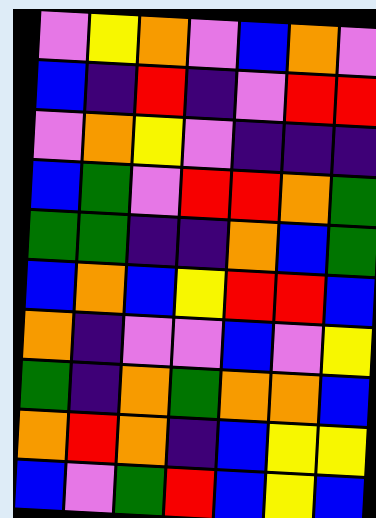[["violet", "yellow", "orange", "violet", "blue", "orange", "violet"], ["blue", "indigo", "red", "indigo", "violet", "red", "red"], ["violet", "orange", "yellow", "violet", "indigo", "indigo", "indigo"], ["blue", "green", "violet", "red", "red", "orange", "green"], ["green", "green", "indigo", "indigo", "orange", "blue", "green"], ["blue", "orange", "blue", "yellow", "red", "red", "blue"], ["orange", "indigo", "violet", "violet", "blue", "violet", "yellow"], ["green", "indigo", "orange", "green", "orange", "orange", "blue"], ["orange", "red", "orange", "indigo", "blue", "yellow", "yellow"], ["blue", "violet", "green", "red", "blue", "yellow", "blue"]]